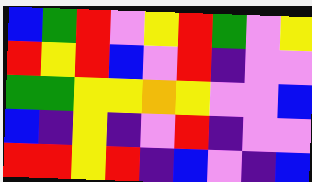[["blue", "green", "red", "violet", "yellow", "red", "green", "violet", "yellow"], ["red", "yellow", "red", "blue", "violet", "red", "indigo", "violet", "violet"], ["green", "green", "yellow", "yellow", "orange", "yellow", "violet", "violet", "blue"], ["blue", "indigo", "yellow", "indigo", "violet", "red", "indigo", "violet", "violet"], ["red", "red", "yellow", "red", "indigo", "blue", "violet", "indigo", "blue"]]